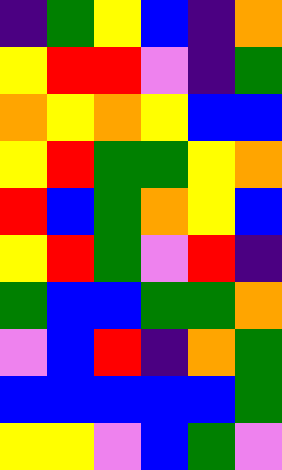[["indigo", "green", "yellow", "blue", "indigo", "orange"], ["yellow", "red", "red", "violet", "indigo", "green"], ["orange", "yellow", "orange", "yellow", "blue", "blue"], ["yellow", "red", "green", "green", "yellow", "orange"], ["red", "blue", "green", "orange", "yellow", "blue"], ["yellow", "red", "green", "violet", "red", "indigo"], ["green", "blue", "blue", "green", "green", "orange"], ["violet", "blue", "red", "indigo", "orange", "green"], ["blue", "blue", "blue", "blue", "blue", "green"], ["yellow", "yellow", "violet", "blue", "green", "violet"]]